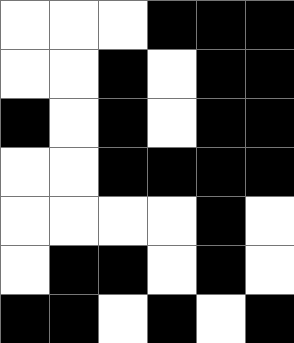[["white", "white", "white", "black", "black", "black"], ["white", "white", "black", "white", "black", "black"], ["black", "white", "black", "white", "black", "black"], ["white", "white", "black", "black", "black", "black"], ["white", "white", "white", "white", "black", "white"], ["white", "black", "black", "white", "black", "white"], ["black", "black", "white", "black", "white", "black"]]